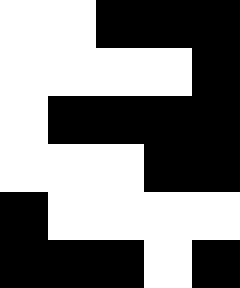[["white", "white", "black", "black", "black"], ["white", "white", "white", "white", "black"], ["white", "black", "black", "black", "black"], ["white", "white", "white", "black", "black"], ["black", "white", "white", "white", "white"], ["black", "black", "black", "white", "black"]]